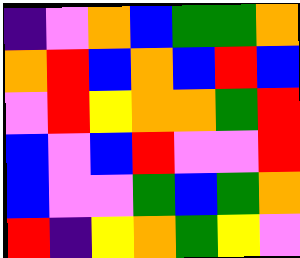[["indigo", "violet", "orange", "blue", "green", "green", "orange"], ["orange", "red", "blue", "orange", "blue", "red", "blue"], ["violet", "red", "yellow", "orange", "orange", "green", "red"], ["blue", "violet", "blue", "red", "violet", "violet", "red"], ["blue", "violet", "violet", "green", "blue", "green", "orange"], ["red", "indigo", "yellow", "orange", "green", "yellow", "violet"]]